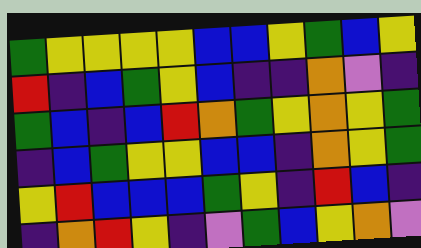[["green", "yellow", "yellow", "yellow", "yellow", "blue", "blue", "yellow", "green", "blue", "yellow"], ["red", "indigo", "blue", "green", "yellow", "blue", "indigo", "indigo", "orange", "violet", "indigo"], ["green", "blue", "indigo", "blue", "red", "orange", "green", "yellow", "orange", "yellow", "green"], ["indigo", "blue", "green", "yellow", "yellow", "blue", "blue", "indigo", "orange", "yellow", "green"], ["yellow", "red", "blue", "blue", "blue", "green", "yellow", "indigo", "red", "blue", "indigo"], ["indigo", "orange", "red", "yellow", "indigo", "violet", "green", "blue", "yellow", "orange", "violet"]]